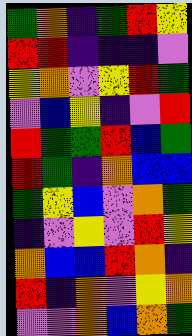[["green", "orange", "indigo", "green", "red", "yellow"], ["red", "red", "indigo", "indigo", "indigo", "violet"], ["yellow", "orange", "violet", "yellow", "red", "green"], ["violet", "blue", "yellow", "indigo", "violet", "red"], ["red", "green", "green", "red", "blue", "green"], ["red", "green", "indigo", "orange", "blue", "blue"], ["green", "yellow", "blue", "violet", "orange", "green"], ["indigo", "violet", "yellow", "violet", "red", "yellow"], ["orange", "blue", "blue", "red", "orange", "indigo"], ["red", "indigo", "orange", "violet", "yellow", "orange"], ["violet", "violet", "orange", "blue", "orange", "green"]]